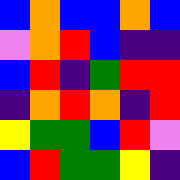[["blue", "orange", "blue", "blue", "orange", "blue"], ["violet", "orange", "red", "blue", "indigo", "indigo"], ["blue", "red", "indigo", "green", "red", "red"], ["indigo", "orange", "red", "orange", "indigo", "red"], ["yellow", "green", "green", "blue", "red", "violet"], ["blue", "red", "green", "green", "yellow", "indigo"]]